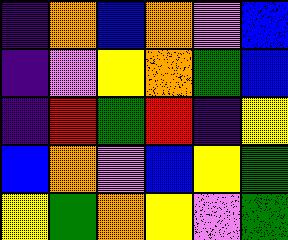[["indigo", "orange", "blue", "orange", "violet", "blue"], ["indigo", "violet", "yellow", "orange", "green", "blue"], ["indigo", "red", "green", "red", "indigo", "yellow"], ["blue", "orange", "violet", "blue", "yellow", "green"], ["yellow", "green", "orange", "yellow", "violet", "green"]]